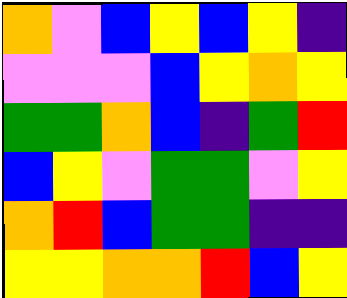[["orange", "violet", "blue", "yellow", "blue", "yellow", "indigo"], ["violet", "violet", "violet", "blue", "yellow", "orange", "yellow"], ["green", "green", "orange", "blue", "indigo", "green", "red"], ["blue", "yellow", "violet", "green", "green", "violet", "yellow"], ["orange", "red", "blue", "green", "green", "indigo", "indigo"], ["yellow", "yellow", "orange", "orange", "red", "blue", "yellow"]]